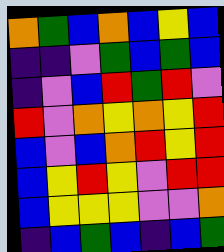[["orange", "green", "blue", "orange", "blue", "yellow", "blue"], ["indigo", "indigo", "violet", "green", "blue", "green", "blue"], ["indigo", "violet", "blue", "red", "green", "red", "violet"], ["red", "violet", "orange", "yellow", "orange", "yellow", "red"], ["blue", "violet", "blue", "orange", "red", "yellow", "red"], ["blue", "yellow", "red", "yellow", "violet", "red", "red"], ["blue", "yellow", "yellow", "yellow", "violet", "violet", "orange"], ["indigo", "blue", "green", "blue", "indigo", "blue", "green"]]